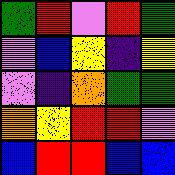[["green", "red", "violet", "red", "green"], ["violet", "blue", "yellow", "indigo", "yellow"], ["violet", "indigo", "orange", "green", "green"], ["orange", "yellow", "red", "red", "violet"], ["blue", "red", "red", "blue", "blue"]]